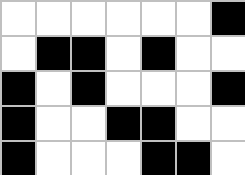[["white", "white", "white", "white", "white", "white", "black"], ["white", "black", "black", "white", "black", "white", "white"], ["black", "white", "black", "white", "white", "white", "black"], ["black", "white", "white", "black", "black", "white", "white"], ["black", "white", "white", "white", "black", "black", "white"]]